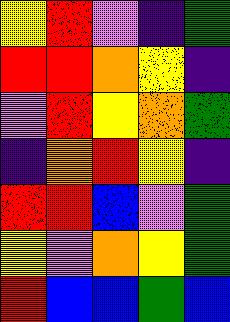[["yellow", "red", "violet", "indigo", "green"], ["red", "red", "orange", "yellow", "indigo"], ["violet", "red", "yellow", "orange", "green"], ["indigo", "orange", "red", "yellow", "indigo"], ["red", "red", "blue", "violet", "green"], ["yellow", "violet", "orange", "yellow", "green"], ["red", "blue", "blue", "green", "blue"]]